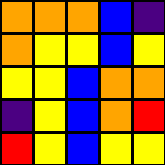[["orange", "orange", "orange", "blue", "indigo"], ["orange", "yellow", "yellow", "blue", "yellow"], ["yellow", "yellow", "blue", "orange", "orange"], ["indigo", "yellow", "blue", "orange", "red"], ["red", "yellow", "blue", "yellow", "yellow"]]